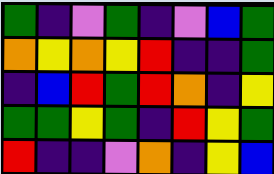[["green", "indigo", "violet", "green", "indigo", "violet", "blue", "green"], ["orange", "yellow", "orange", "yellow", "red", "indigo", "indigo", "green"], ["indigo", "blue", "red", "green", "red", "orange", "indigo", "yellow"], ["green", "green", "yellow", "green", "indigo", "red", "yellow", "green"], ["red", "indigo", "indigo", "violet", "orange", "indigo", "yellow", "blue"]]